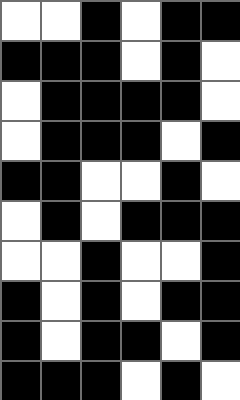[["white", "white", "black", "white", "black", "black"], ["black", "black", "black", "white", "black", "white"], ["white", "black", "black", "black", "black", "white"], ["white", "black", "black", "black", "white", "black"], ["black", "black", "white", "white", "black", "white"], ["white", "black", "white", "black", "black", "black"], ["white", "white", "black", "white", "white", "black"], ["black", "white", "black", "white", "black", "black"], ["black", "white", "black", "black", "white", "black"], ["black", "black", "black", "white", "black", "white"]]